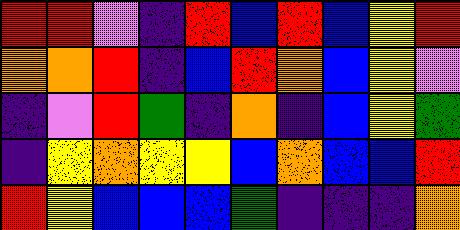[["red", "red", "violet", "indigo", "red", "blue", "red", "blue", "yellow", "red"], ["orange", "orange", "red", "indigo", "blue", "red", "orange", "blue", "yellow", "violet"], ["indigo", "violet", "red", "green", "indigo", "orange", "indigo", "blue", "yellow", "green"], ["indigo", "yellow", "orange", "yellow", "yellow", "blue", "orange", "blue", "blue", "red"], ["red", "yellow", "blue", "blue", "blue", "green", "indigo", "indigo", "indigo", "orange"]]